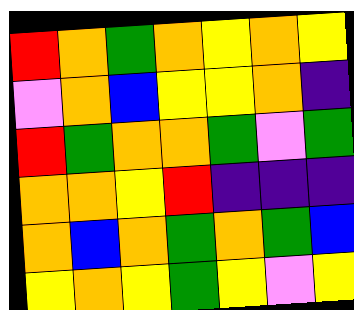[["red", "orange", "green", "orange", "yellow", "orange", "yellow"], ["violet", "orange", "blue", "yellow", "yellow", "orange", "indigo"], ["red", "green", "orange", "orange", "green", "violet", "green"], ["orange", "orange", "yellow", "red", "indigo", "indigo", "indigo"], ["orange", "blue", "orange", "green", "orange", "green", "blue"], ["yellow", "orange", "yellow", "green", "yellow", "violet", "yellow"]]